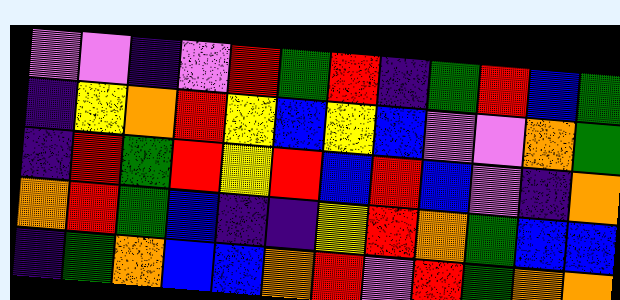[["violet", "violet", "indigo", "violet", "red", "green", "red", "indigo", "green", "red", "blue", "green"], ["indigo", "yellow", "orange", "red", "yellow", "blue", "yellow", "blue", "violet", "violet", "orange", "green"], ["indigo", "red", "green", "red", "yellow", "red", "blue", "red", "blue", "violet", "indigo", "orange"], ["orange", "red", "green", "blue", "indigo", "indigo", "yellow", "red", "orange", "green", "blue", "blue"], ["indigo", "green", "orange", "blue", "blue", "orange", "red", "violet", "red", "green", "orange", "orange"]]